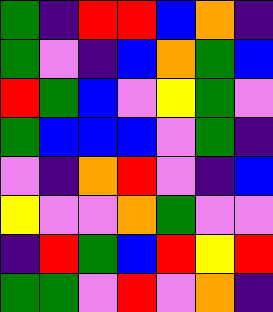[["green", "indigo", "red", "red", "blue", "orange", "indigo"], ["green", "violet", "indigo", "blue", "orange", "green", "blue"], ["red", "green", "blue", "violet", "yellow", "green", "violet"], ["green", "blue", "blue", "blue", "violet", "green", "indigo"], ["violet", "indigo", "orange", "red", "violet", "indigo", "blue"], ["yellow", "violet", "violet", "orange", "green", "violet", "violet"], ["indigo", "red", "green", "blue", "red", "yellow", "red"], ["green", "green", "violet", "red", "violet", "orange", "indigo"]]